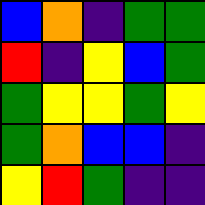[["blue", "orange", "indigo", "green", "green"], ["red", "indigo", "yellow", "blue", "green"], ["green", "yellow", "yellow", "green", "yellow"], ["green", "orange", "blue", "blue", "indigo"], ["yellow", "red", "green", "indigo", "indigo"]]